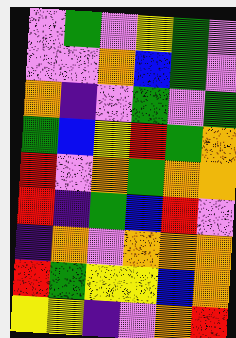[["violet", "green", "violet", "yellow", "green", "violet"], ["violet", "violet", "orange", "blue", "green", "violet"], ["orange", "indigo", "violet", "green", "violet", "green"], ["green", "blue", "yellow", "red", "green", "orange"], ["red", "violet", "orange", "green", "orange", "orange"], ["red", "indigo", "green", "blue", "red", "violet"], ["indigo", "orange", "violet", "orange", "orange", "orange"], ["red", "green", "yellow", "yellow", "blue", "orange"], ["yellow", "yellow", "indigo", "violet", "orange", "red"]]